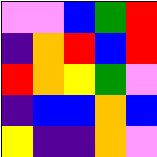[["violet", "violet", "blue", "green", "red"], ["indigo", "orange", "red", "blue", "red"], ["red", "orange", "yellow", "green", "violet"], ["indigo", "blue", "blue", "orange", "blue"], ["yellow", "indigo", "indigo", "orange", "violet"]]